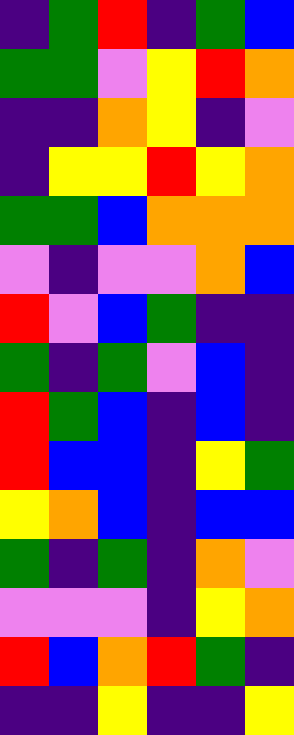[["indigo", "green", "red", "indigo", "green", "blue"], ["green", "green", "violet", "yellow", "red", "orange"], ["indigo", "indigo", "orange", "yellow", "indigo", "violet"], ["indigo", "yellow", "yellow", "red", "yellow", "orange"], ["green", "green", "blue", "orange", "orange", "orange"], ["violet", "indigo", "violet", "violet", "orange", "blue"], ["red", "violet", "blue", "green", "indigo", "indigo"], ["green", "indigo", "green", "violet", "blue", "indigo"], ["red", "green", "blue", "indigo", "blue", "indigo"], ["red", "blue", "blue", "indigo", "yellow", "green"], ["yellow", "orange", "blue", "indigo", "blue", "blue"], ["green", "indigo", "green", "indigo", "orange", "violet"], ["violet", "violet", "violet", "indigo", "yellow", "orange"], ["red", "blue", "orange", "red", "green", "indigo"], ["indigo", "indigo", "yellow", "indigo", "indigo", "yellow"]]